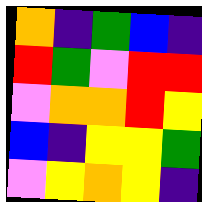[["orange", "indigo", "green", "blue", "indigo"], ["red", "green", "violet", "red", "red"], ["violet", "orange", "orange", "red", "yellow"], ["blue", "indigo", "yellow", "yellow", "green"], ["violet", "yellow", "orange", "yellow", "indigo"]]